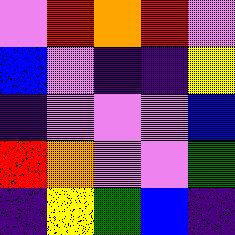[["violet", "red", "orange", "red", "violet"], ["blue", "violet", "indigo", "indigo", "yellow"], ["indigo", "violet", "violet", "violet", "blue"], ["red", "orange", "violet", "violet", "green"], ["indigo", "yellow", "green", "blue", "indigo"]]